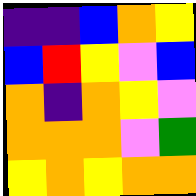[["indigo", "indigo", "blue", "orange", "yellow"], ["blue", "red", "yellow", "violet", "blue"], ["orange", "indigo", "orange", "yellow", "violet"], ["orange", "orange", "orange", "violet", "green"], ["yellow", "orange", "yellow", "orange", "orange"]]